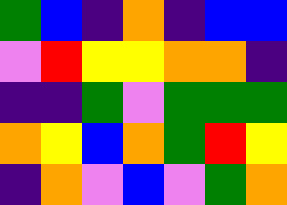[["green", "blue", "indigo", "orange", "indigo", "blue", "blue"], ["violet", "red", "yellow", "yellow", "orange", "orange", "indigo"], ["indigo", "indigo", "green", "violet", "green", "green", "green"], ["orange", "yellow", "blue", "orange", "green", "red", "yellow"], ["indigo", "orange", "violet", "blue", "violet", "green", "orange"]]